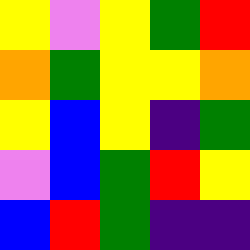[["yellow", "violet", "yellow", "green", "red"], ["orange", "green", "yellow", "yellow", "orange"], ["yellow", "blue", "yellow", "indigo", "green"], ["violet", "blue", "green", "red", "yellow"], ["blue", "red", "green", "indigo", "indigo"]]